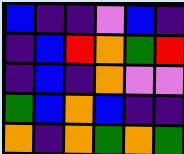[["blue", "indigo", "indigo", "violet", "blue", "indigo"], ["indigo", "blue", "red", "orange", "green", "red"], ["indigo", "blue", "indigo", "orange", "violet", "violet"], ["green", "blue", "orange", "blue", "indigo", "indigo"], ["orange", "indigo", "orange", "green", "orange", "green"]]